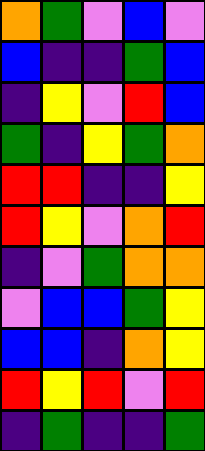[["orange", "green", "violet", "blue", "violet"], ["blue", "indigo", "indigo", "green", "blue"], ["indigo", "yellow", "violet", "red", "blue"], ["green", "indigo", "yellow", "green", "orange"], ["red", "red", "indigo", "indigo", "yellow"], ["red", "yellow", "violet", "orange", "red"], ["indigo", "violet", "green", "orange", "orange"], ["violet", "blue", "blue", "green", "yellow"], ["blue", "blue", "indigo", "orange", "yellow"], ["red", "yellow", "red", "violet", "red"], ["indigo", "green", "indigo", "indigo", "green"]]